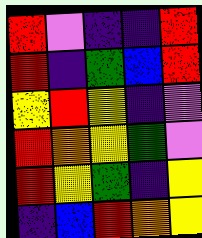[["red", "violet", "indigo", "indigo", "red"], ["red", "indigo", "green", "blue", "red"], ["yellow", "red", "yellow", "indigo", "violet"], ["red", "orange", "yellow", "green", "violet"], ["red", "yellow", "green", "indigo", "yellow"], ["indigo", "blue", "red", "orange", "yellow"]]